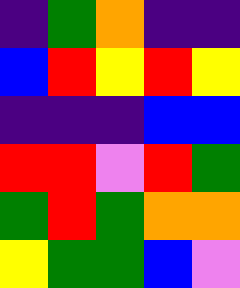[["indigo", "green", "orange", "indigo", "indigo"], ["blue", "red", "yellow", "red", "yellow"], ["indigo", "indigo", "indigo", "blue", "blue"], ["red", "red", "violet", "red", "green"], ["green", "red", "green", "orange", "orange"], ["yellow", "green", "green", "blue", "violet"]]